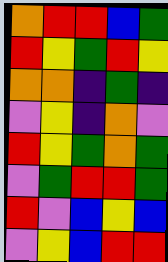[["orange", "red", "red", "blue", "green"], ["red", "yellow", "green", "red", "yellow"], ["orange", "orange", "indigo", "green", "indigo"], ["violet", "yellow", "indigo", "orange", "violet"], ["red", "yellow", "green", "orange", "green"], ["violet", "green", "red", "red", "green"], ["red", "violet", "blue", "yellow", "blue"], ["violet", "yellow", "blue", "red", "red"]]